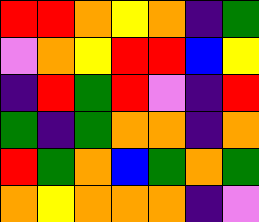[["red", "red", "orange", "yellow", "orange", "indigo", "green"], ["violet", "orange", "yellow", "red", "red", "blue", "yellow"], ["indigo", "red", "green", "red", "violet", "indigo", "red"], ["green", "indigo", "green", "orange", "orange", "indigo", "orange"], ["red", "green", "orange", "blue", "green", "orange", "green"], ["orange", "yellow", "orange", "orange", "orange", "indigo", "violet"]]